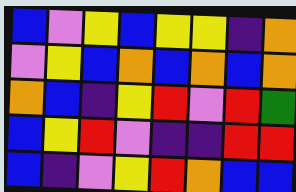[["blue", "violet", "yellow", "blue", "yellow", "yellow", "indigo", "orange"], ["violet", "yellow", "blue", "orange", "blue", "orange", "blue", "orange"], ["orange", "blue", "indigo", "yellow", "red", "violet", "red", "green"], ["blue", "yellow", "red", "violet", "indigo", "indigo", "red", "red"], ["blue", "indigo", "violet", "yellow", "red", "orange", "blue", "blue"]]